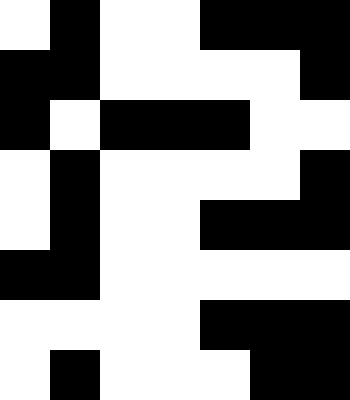[["white", "black", "white", "white", "black", "black", "black"], ["black", "black", "white", "white", "white", "white", "black"], ["black", "white", "black", "black", "black", "white", "white"], ["white", "black", "white", "white", "white", "white", "black"], ["white", "black", "white", "white", "black", "black", "black"], ["black", "black", "white", "white", "white", "white", "white"], ["white", "white", "white", "white", "black", "black", "black"], ["white", "black", "white", "white", "white", "black", "black"]]